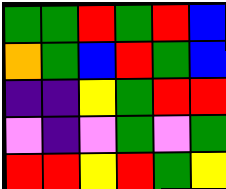[["green", "green", "red", "green", "red", "blue"], ["orange", "green", "blue", "red", "green", "blue"], ["indigo", "indigo", "yellow", "green", "red", "red"], ["violet", "indigo", "violet", "green", "violet", "green"], ["red", "red", "yellow", "red", "green", "yellow"]]